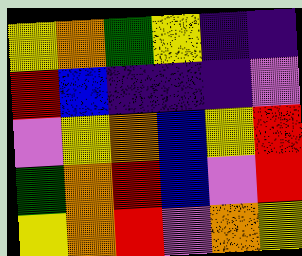[["yellow", "orange", "green", "yellow", "indigo", "indigo"], ["red", "blue", "indigo", "indigo", "indigo", "violet"], ["violet", "yellow", "orange", "blue", "yellow", "red"], ["green", "orange", "red", "blue", "violet", "red"], ["yellow", "orange", "red", "violet", "orange", "yellow"]]